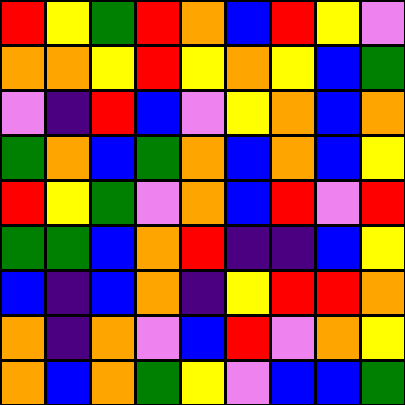[["red", "yellow", "green", "red", "orange", "blue", "red", "yellow", "violet"], ["orange", "orange", "yellow", "red", "yellow", "orange", "yellow", "blue", "green"], ["violet", "indigo", "red", "blue", "violet", "yellow", "orange", "blue", "orange"], ["green", "orange", "blue", "green", "orange", "blue", "orange", "blue", "yellow"], ["red", "yellow", "green", "violet", "orange", "blue", "red", "violet", "red"], ["green", "green", "blue", "orange", "red", "indigo", "indigo", "blue", "yellow"], ["blue", "indigo", "blue", "orange", "indigo", "yellow", "red", "red", "orange"], ["orange", "indigo", "orange", "violet", "blue", "red", "violet", "orange", "yellow"], ["orange", "blue", "orange", "green", "yellow", "violet", "blue", "blue", "green"]]